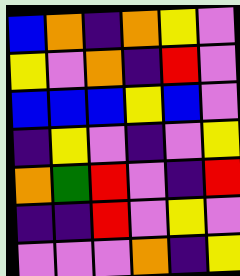[["blue", "orange", "indigo", "orange", "yellow", "violet"], ["yellow", "violet", "orange", "indigo", "red", "violet"], ["blue", "blue", "blue", "yellow", "blue", "violet"], ["indigo", "yellow", "violet", "indigo", "violet", "yellow"], ["orange", "green", "red", "violet", "indigo", "red"], ["indigo", "indigo", "red", "violet", "yellow", "violet"], ["violet", "violet", "violet", "orange", "indigo", "yellow"]]